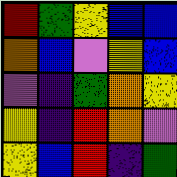[["red", "green", "yellow", "blue", "blue"], ["orange", "blue", "violet", "yellow", "blue"], ["violet", "indigo", "green", "orange", "yellow"], ["yellow", "indigo", "red", "orange", "violet"], ["yellow", "blue", "red", "indigo", "green"]]